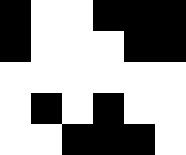[["black", "white", "white", "black", "black", "black"], ["black", "white", "white", "white", "black", "black"], ["white", "white", "white", "white", "white", "white"], ["white", "black", "white", "black", "white", "white"], ["white", "white", "black", "black", "black", "white"]]